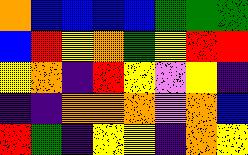[["orange", "blue", "blue", "blue", "blue", "green", "green", "green"], ["blue", "red", "yellow", "orange", "green", "yellow", "red", "red"], ["yellow", "orange", "indigo", "red", "yellow", "violet", "yellow", "indigo"], ["indigo", "indigo", "orange", "orange", "orange", "violet", "orange", "blue"], ["red", "green", "indigo", "yellow", "yellow", "indigo", "orange", "yellow"]]